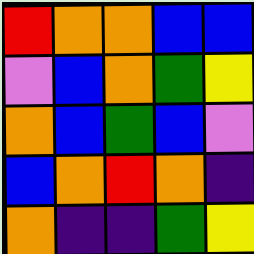[["red", "orange", "orange", "blue", "blue"], ["violet", "blue", "orange", "green", "yellow"], ["orange", "blue", "green", "blue", "violet"], ["blue", "orange", "red", "orange", "indigo"], ["orange", "indigo", "indigo", "green", "yellow"]]